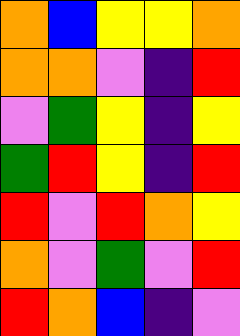[["orange", "blue", "yellow", "yellow", "orange"], ["orange", "orange", "violet", "indigo", "red"], ["violet", "green", "yellow", "indigo", "yellow"], ["green", "red", "yellow", "indigo", "red"], ["red", "violet", "red", "orange", "yellow"], ["orange", "violet", "green", "violet", "red"], ["red", "orange", "blue", "indigo", "violet"]]